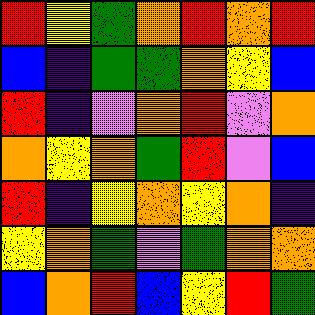[["red", "yellow", "green", "orange", "red", "orange", "red"], ["blue", "indigo", "green", "green", "orange", "yellow", "blue"], ["red", "indigo", "violet", "orange", "red", "violet", "orange"], ["orange", "yellow", "orange", "green", "red", "violet", "blue"], ["red", "indigo", "yellow", "orange", "yellow", "orange", "indigo"], ["yellow", "orange", "green", "violet", "green", "orange", "orange"], ["blue", "orange", "red", "blue", "yellow", "red", "green"]]